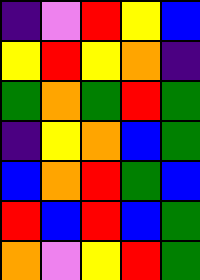[["indigo", "violet", "red", "yellow", "blue"], ["yellow", "red", "yellow", "orange", "indigo"], ["green", "orange", "green", "red", "green"], ["indigo", "yellow", "orange", "blue", "green"], ["blue", "orange", "red", "green", "blue"], ["red", "blue", "red", "blue", "green"], ["orange", "violet", "yellow", "red", "green"]]